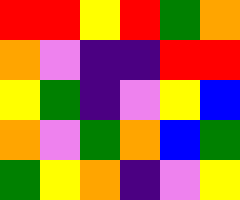[["red", "red", "yellow", "red", "green", "orange"], ["orange", "violet", "indigo", "indigo", "red", "red"], ["yellow", "green", "indigo", "violet", "yellow", "blue"], ["orange", "violet", "green", "orange", "blue", "green"], ["green", "yellow", "orange", "indigo", "violet", "yellow"]]